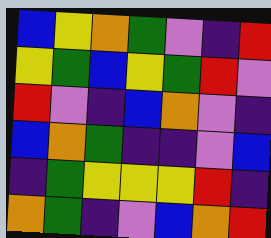[["blue", "yellow", "orange", "green", "violet", "indigo", "red"], ["yellow", "green", "blue", "yellow", "green", "red", "violet"], ["red", "violet", "indigo", "blue", "orange", "violet", "indigo"], ["blue", "orange", "green", "indigo", "indigo", "violet", "blue"], ["indigo", "green", "yellow", "yellow", "yellow", "red", "indigo"], ["orange", "green", "indigo", "violet", "blue", "orange", "red"]]